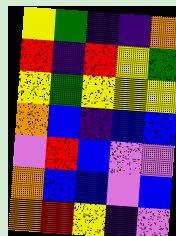[["yellow", "green", "indigo", "indigo", "orange"], ["red", "indigo", "red", "yellow", "green"], ["yellow", "green", "yellow", "yellow", "yellow"], ["orange", "blue", "indigo", "blue", "blue"], ["violet", "red", "blue", "violet", "violet"], ["orange", "blue", "blue", "violet", "blue"], ["orange", "red", "yellow", "indigo", "violet"]]